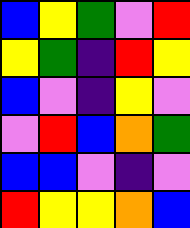[["blue", "yellow", "green", "violet", "red"], ["yellow", "green", "indigo", "red", "yellow"], ["blue", "violet", "indigo", "yellow", "violet"], ["violet", "red", "blue", "orange", "green"], ["blue", "blue", "violet", "indigo", "violet"], ["red", "yellow", "yellow", "orange", "blue"]]